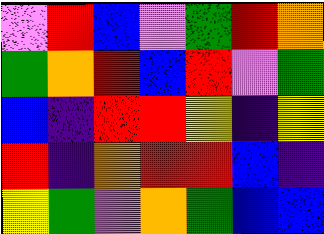[["violet", "red", "blue", "violet", "green", "red", "orange"], ["green", "orange", "red", "blue", "red", "violet", "green"], ["blue", "indigo", "red", "red", "yellow", "indigo", "yellow"], ["red", "indigo", "orange", "red", "red", "blue", "indigo"], ["yellow", "green", "violet", "orange", "green", "blue", "blue"]]